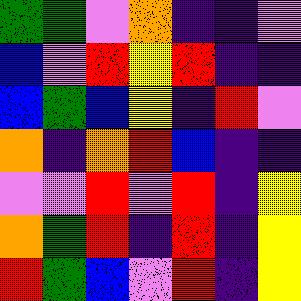[["green", "green", "violet", "orange", "indigo", "indigo", "violet"], ["blue", "violet", "red", "yellow", "red", "indigo", "indigo"], ["blue", "green", "blue", "yellow", "indigo", "red", "violet"], ["orange", "indigo", "orange", "red", "blue", "indigo", "indigo"], ["violet", "violet", "red", "violet", "red", "indigo", "yellow"], ["orange", "green", "red", "indigo", "red", "indigo", "yellow"], ["red", "green", "blue", "violet", "red", "indigo", "yellow"]]